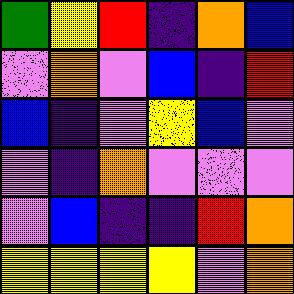[["green", "yellow", "red", "indigo", "orange", "blue"], ["violet", "orange", "violet", "blue", "indigo", "red"], ["blue", "indigo", "violet", "yellow", "blue", "violet"], ["violet", "indigo", "orange", "violet", "violet", "violet"], ["violet", "blue", "indigo", "indigo", "red", "orange"], ["yellow", "yellow", "yellow", "yellow", "violet", "orange"]]